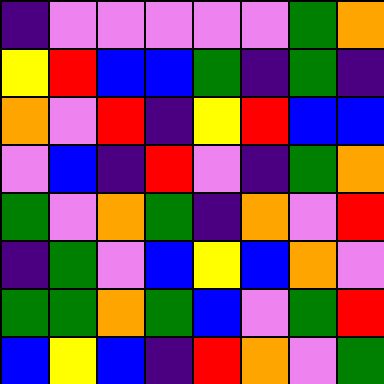[["indigo", "violet", "violet", "violet", "violet", "violet", "green", "orange"], ["yellow", "red", "blue", "blue", "green", "indigo", "green", "indigo"], ["orange", "violet", "red", "indigo", "yellow", "red", "blue", "blue"], ["violet", "blue", "indigo", "red", "violet", "indigo", "green", "orange"], ["green", "violet", "orange", "green", "indigo", "orange", "violet", "red"], ["indigo", "green", "violet", "blue", "yellow", "blue", "orange", "violet"], ["green", "green", "orange", "green", "blue", "violet", "green", "red"], ["blue", "yellow", "blue", "indigo", "red", "orange", "violet", "green"]]